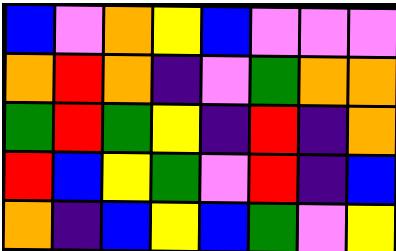[["blue", "violet", "orange", "yellow", "blue", "violet", "violet", "violet"], ["orange", "red", "orange", "indigo", "violet", "green", "orange", "orange"], ["green", "red", "green", "yellow", "indigo", "red", "indigo", "orange"], ["red", "blue", "yellow", "green", "violet", "red", "indigo", "blue"], ["orange", "indigo", "blue", "yellow", "blue", "green", "violet", "yellow"]]